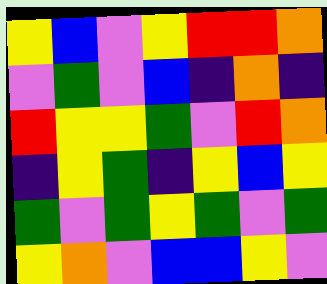[["yellow", "blue", "violet", "yellow", "red", "red", "orange"], ["violet", "green", "violet", "blue", "indigo", "orange", "indigo"], ["red", "yellow", "yellow", "green", "violet", "red", "orange"], ["indigo", "yellow", "green", "indigo", "yellow", "blue", "yellow"], ["green", "violet", "green", "yellow", "green", "violet", "green"], ["yellow", "orange", "violet", "blue", "blue", "yellow", "violet"]]